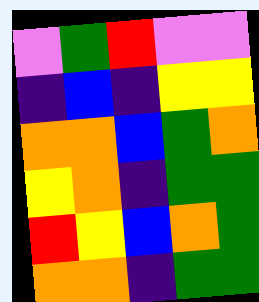[["violet", "green", "red", "violet", "violet"], ["indigo", "blue", "indigo", "yellow", "yellow"], ["orange", "orange", "blue", "green", "orange"], ["yellow", "orange", "indigo", "green", "green"], ["red", "yellow", "blue", "orange", "green"], ["orange", "orange", "indigo", "green", "green"]]